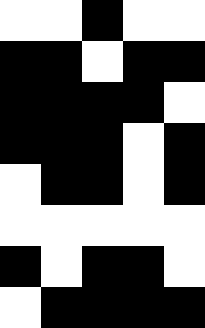[["white", "white", "black", "white", "white"], ["black", "black", "white", "black", "black"], ["black", "black", "black", "black", "white"], ["black", "black", "black", "white", "black"], ["white", "black", "black", "white", "black"], ["white", "white", "white", "white", "white"], ["black", "white", "black", "black", "white"], ["white", "black", "black", "black", "black"]]